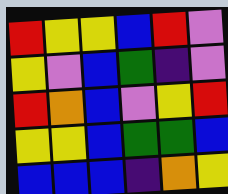[["red", "yellow", "yellow", "blue", "red", "violet"], ["yellow", "violet", "blue", "green", "indigo", "violet"], ["red", "orange", "blue", "violet", "yellow", "red"], ["yellow", "yellow", "blue", "green", "green", "blue"], ["blue", "blue", "blue", "indigo", "orange", "yellow"]]